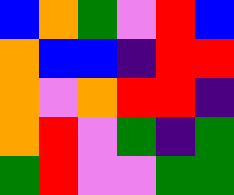[["blue", "orange", "green", "violet", "red", "blue"], ["orange", "blue", "blue", "indigo", "red", "red"], ["orange", "violet", "orange", "red", "red", "indigo"], ["orange", "red", "violet", "green", "indigo", "green"], ["green", "red", "violet", "violet", "green", "green"]]